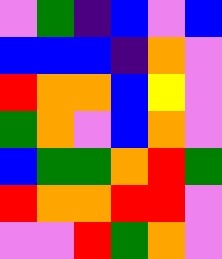[["violet", "green", "indigo", "blue", "violet", "blue"], ["blue", "blue", "blue", "indigo", "orange", "violet"], ["red", "orange", "orange", "blue", "yellow", "violet"], ["green", "orange", "violet", "blue", "orange", "violet"], ["blue", "green", "green", "orange", "red", "green"], ["red", "orange", "orange", "red", "red", "violet"], ["violet", "violet", "red", "green", "orange", "violet"]]